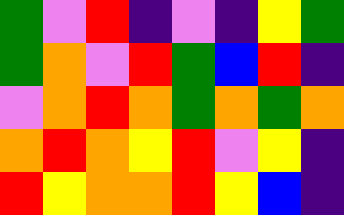[["green", "violet", "red", "indigo", "violet", "indigo", "yellow", "green"], ["green", "orange", "violet", "red", "green", "blue", "red", "indigo"], ["violet", "orange", "red", "orange", "green", "orange", "green", "orange"], ["orange", "red", "orange", "yellow", "red", "violet", "yellow", "indigo"], ["red", "yellow", "orange", "orange", "red", "yellow", "blue", "indigo"]]